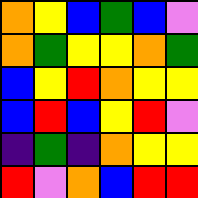[["orange", "yellow", "blue", "green", "blue", "violet"], ["orange", "green", "yellow", "yellow", "orange", "green"], ["blue", "yellow", "red", "orange", "yellow", "yellow"], ["blue", "red", "blue", "yellow", "red", "violet"], ["indigo", "green", "indigo", "orange", "yellow", "yellow"], ["red", "violet", "orange", "blue", "red", "red"]]